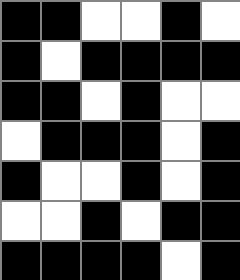[["black", "black", "white", "white", "black", "white"], ["black", "white", "black", "black", "black", "black"], ["black", "black", "white", "black", "white", "white"], ["white", "black", "black", "black", "white", "black"], ["black", "white", "white", "black", "white", "black"], ["white", "white", "black", "white", "black", "black"], ["black", "black", "black", "black", "white", "black"]]